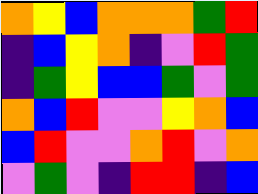[["orange", "yellow", "blue", "orange", "orange", "orange", "green", "red"], ["indigo", "blue", "yellow", "orange", "indigo", "violet", "red", "green"], ["indigo", "green", "yellow", "blue", "blue", "green", "violet", "green"], ["orange", "blue", "red", "violet", "violet", "yellow", "orange", "blue"], ["blue", "red", "violet", "violet", "orange", "red", "violet", "orange"], ["violet", "green", "violet", "indigo", "red", "red", "indigo", "blue"]]